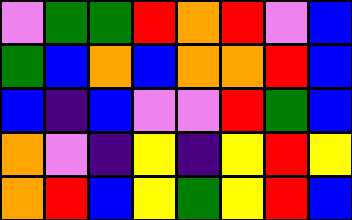[["violet", "green", "green", "red", "orange", "red", "violet", "blue"], ["green", "blue", "orange", "blue", "orange", "orange", "red", "blue"], ["blue", "indigo", "blue", "violet", "violet", "red", "green", "blue"], ["orange", "violet", "indigo", "yellow", "indigo", "yellow", "red", "yellow"], ["orange", "red", "blue", "yellow", "green", "yellow", "red", "blue"]]